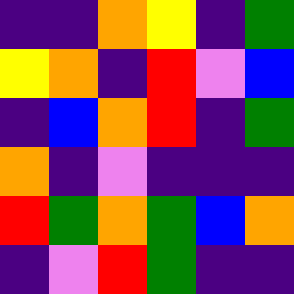[["indigo", "indigo", "orange", "yellow", "indigo", "green"], ["yellow", "orange", "indigo", "red", "violet", "blue"], ["indigo", "blue", "orange", "red", "indigo", "green"], ["orange", "indigo", "violet", "indigo", "indigo", "indigo"], ["red", "green", "orange", "green", "blue", "orange"], ["indigo", "violet", "red", "green", "indigo", "indigo"]]